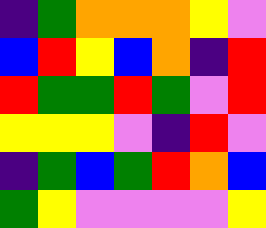[["indigo", "green", "orange", "orange", "orange", "yellow", "violet"], ["blue", "red", "yellow", "blue", "orange", "indigo", "red"], ["red", "green", "green", "red", "green", "violet", "red"], ["yellow", "yellow", "yellow", "violet", "indigo", "red", "violet"], ["indigo", "green", "blue", "green", "red", "orange", "blue"], ["green", "yellow", "violet", "violet", "violet", "violet", "yellow"]]